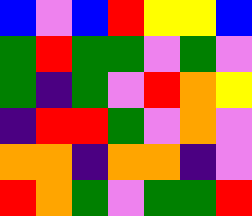[["blue", "violet", "blue", "red", "yellow", "yellow", "blue"], ["green", "red", "green", "green", "violet", "green", "violet"], ["green", "indigo", "green", "violet", "red", "orange", "yellow"], ["indigo", "red", "red", "green", "violet", "orange", "violet"], ["orange", "orange", "indigo", "orange", "orange", "indigo", "violet"], ["red", "orange", "green", "violet", "green", "green", "red"]]